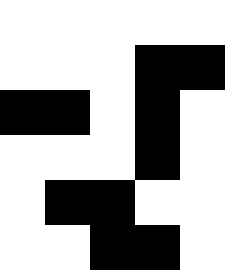[["white", "white", "white", "white", "white"], ["white", "white", "white", "black", "black"], ["black", "black", "white", "black", "white"], ["white", "white", "white", "black", "white"], ["white", "black", "black", "white", "white"], ["white", "white", "black", "black", "white"]]